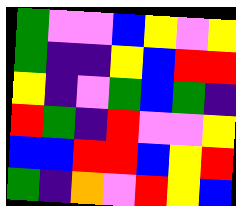[["green", "violet", "violet", "blue", "yellow", "violet", "yellow"], ["green", "indigo", "indigo", "yellow", "blue", "red", "red"], ["yellow", "indigo", "violet", "green", "blue", "green", "indigo"], ["red", "green", "indigo", "red", "violet", "violet", "yellow"], ["blue", "blue", "red", "red", "blue", "yellow", "red"], ["green", "indigo", "orange", "violet", "red", "yellow", "blue"]]